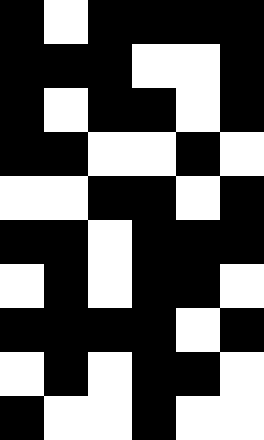[["black", "white", "black", "black", "black", "black"], ["black", "black", "black", "white", "white", "black"], ["black", "white", "black", "black", "white", "black"], ["black", "black", "white", "white", "black", "white"], ["white", "white", "black", "black", "white", "black"], ["black", "black", "white", "black", "black", "black"], ["white", "black", "white", "black", "black", "white"], ["black", "black", "black", "black", "white", "black"], ["white", "black", "white", "black", "black", "white"], ["black", "white", "white", "black", "white", "white"]]